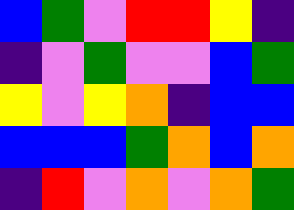[["blue", "green", "violet", "red", "red", "yellow", "indigo"], ["indigo", "violet", "green", "violet", "violet", "blue", "green"], ["yellow", "violet", "yellow", "orange", "indigo", "blue", "blue"], ["blue", "blue", "blue", "green", "orange", "blue", "orange"], ["indigo", "red", "violet", "orange", "violet", "orange", "green"]]